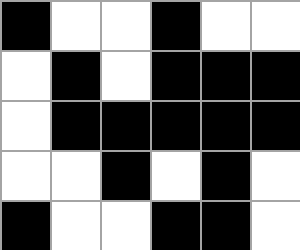[["black", "white", "white", "black", "white", "white"], ["white", "black", "white", "black", "black", "black"], ["white", "black", "black", "black", "black", "black"], ["white", "white", "black", "white", "black", "white"], ["black", "white", "white", "black", "black", "white"]]